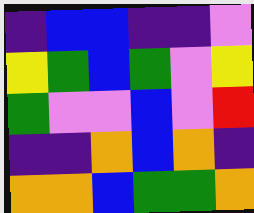[["indigo", "blue", "blue", "indigo", "indigo", "violet"], ["yellow", "green", "blue", "green", "violet", "yellow"], ["green", "violet", "violet", "blue", "violet", "red"], ["indigo", "indigo", "orange", "blue", "orange", "indigo"], ["orange", "orange", "blue", "green", "green", "orange"]]